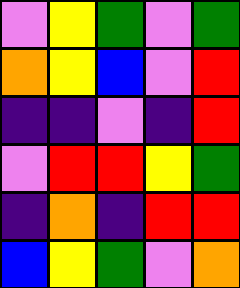[["violet", "yellow", "green", "violet", "green"], ["orange", "yellow", "blue", "violet", "red"], ["indigo", "indigo", "violet", "indigo", "red"], ["violet", "red", "red", "yellow", "green"], ["indigo", "orange", "indigo", "red", "red"], ["blue", "yellow", "green", "violet", "orange"]]